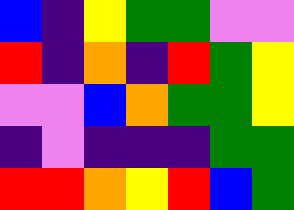[["blue", "indigo", "yellow", "green", "green", "violet", "violet"], ["red", "indigo", "orange", "indigo", "red", "green", "yellow"], ["violet", "violet", "blue", "orange", "green", "green", "yellow"], ["indigo", "violet", "indigo", "indigo", "indigo", "green", "green"], ["red", "red", "orange", "yellow", "red", "blue", "green"]]